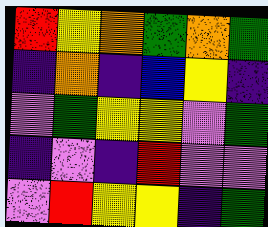[["red", "yellow", "orange", "green", "orange", "green"], ["indigo", "orange", "indigo", "blue", "yellow", "indigo"], ["violet", "green", "yellow", "yellow", "violet", "green"], ["indigo", "violet", "indigo", "red", "violet", "violet"], ["violet", "red", "yellow", "yellow", "indigo", "green"]]